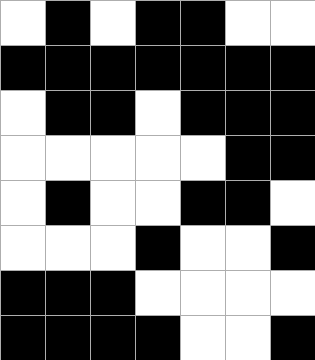[["white", "black", "white", "black", "black", "white", "white"], ["black", "black", "black", "black", "black", "black", "black"], ["white", "black", "black", "white", "black", "black", "black"], ["white", "white", "white", "white", "white", "black", "black"], ["white", "black", "white", "white", "black", "black", "white"], ["white", "white", "white", "black", "white", "white", "black"], ["black", "black", "black", "white", "white", "white", "white"], ["black", "black", "black", "black", "white", "white", "black"]]